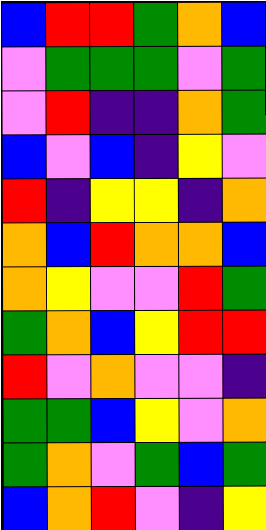[["blue", "red", "red", "green", "orange", "blue"], ["violet", "green", "green", "green", "violet", "green"], ["violet", "red", "indigo", "indigo", "orange", "green"], ["blue", "violet", "blue", "indigo", "yellow", "violet"], ["red", "indigo", "yellow", "yellow", "indigo", "orange"], ["orange", "blue", "red", "orange", "orange", "blue"], ["orange", "yellow", "violet", "violet", "red", "green"], ["green", "orange", "blue", "yellow", "red", "red"], ["red", "violet", "orange", "violet", "violet", "indigo"], ["green", "green", "blue", "yellow", "violet", "orange"], ["green", "orange", "violet", "green", "blue", "green"], ["blue", "orange", "red", "violet", "indigo", "yellow"]]